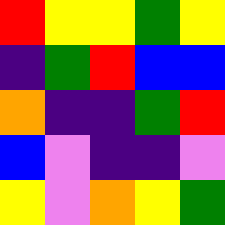[["red", "yellow", "yellow", "green", "yellow"], ["indigo", "green", "red", "blue", "blue"], ["orange", "indigo", "indigo", "green", "red"], ["blue", "violet", "indigo", "indigo", "violet"], ["yellow", "violet", "orange", "yellow", "green"]]